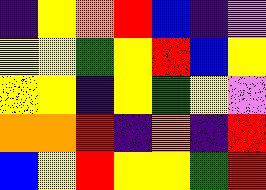[["indigo", "yellow", "orange", "red", "blue", "indigo", "violet"], ["yellow", "yellow", "green", "yellow", "red", "blue", "yellow"], ["yellow", "yellow", "indigo", "yellow", "green", "yellow", "violet"], ["orange", "orange", "red", "indigo", "orange", "indigo", "red"], ["blue", "yellow", "red", "yellow", "yellow", "green", "red"]]